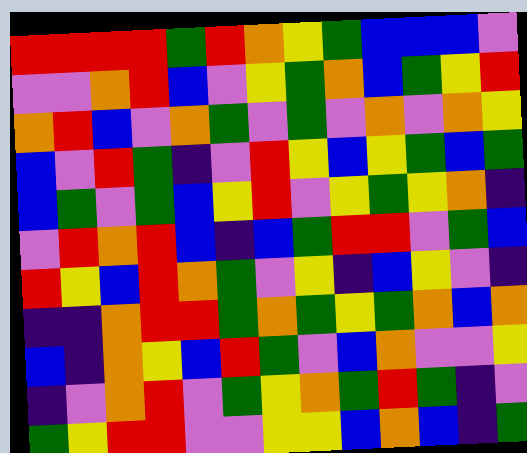[["red", "red", "red", "red", "green", "red", "orange", "yellow", "green", "blue", "blue", "blue", "violet"], ["violet", "violet", "orange", "red", "blue", "violet", "yellow", "green", "orange", "blue", "green", "yellow", "red"], ["orange", "red", "blue", "violet", "orange", "green", "violet", "green", "violet", "orange", "violet", "orange", "yellow"], ["blue", "violet", "red", "green", "indigo", "violet", "red", "yellow", "blue", "yellow", "green", "blue", "green"], ["blue", "green", "violet", "green", "blue", "yellow", "red", "violet", "yellow", "green", "yellow", "orange", "indigo"], ["violet", "red", "orange", "red", "blue", "indigo", "blue", "green", "red", "red", "violet", "green", "blue"], ["red", "yellow", "blue", "red", "orange", "green", "violet", "yellow", "indigo", "blue", "yellow", "violet", "indigo"], ["indigo", "indigo", "orange", "red", "red", "green", "orange", "green", "yellow", "green", "orange", "blue", "orange"], ["blue", "indigo", "orange", "yellow", "blue", "red", "green", "violet", "blue", "orange", "violet", "violet", "yellow"], ["indigo", "violet", "orange", "red", "violet", "green", "yellow", "orange", "green", "red", "green", "indigo", "violet"], ["green", "yellow", "red", "red", "violet", "violet", "yellow", "yellow", "blue", "orange", "blue", "indigo", "green"]]